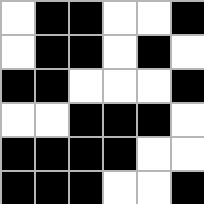[["white", "black", "black", "white", "white", "black"], ["white", "black", "black", "white", "black", "white"], ["black", "black", "white", "white", "white", "black"], ["white", "white", "black", "black", "black", "white"], ["black", "black", "black", "black", "white", "white"], ["black", "black", "black", "white", "white", "black"]]